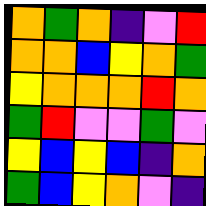[["orange", "green", "orange", "indigo", "violet", "red"], ["orange", "orange", "blue", "yellow", "orange", "green"], ["yellow", "orange", "orange", "orange", "red", "orange"], ["green", "red", "violet", "violet", "green", "violet"], ["yellow", "blue", "yellow", "blue", "indigo", "orange"], ["green", "blue", "yellow", "orange", "violet", "indigo"]]